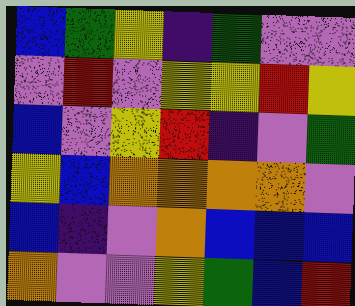[["blue", "green", "yellow", "indigo", "green", "violet", "violet"], ["violet", "red", "violet", "yellow", "yellow", "red", "yellow"], ["blue", "violet", "yellow", "red", "indigo", "violet", "green"], ["yellow", "blue", "orange", "orange", "orange", "orange", "violet"], ["blue", "indigo", "violet", "orange", "blue", "blue", "blue"], ["orange", "violet", "violet", "yellow", "green", "blue", "red"]]